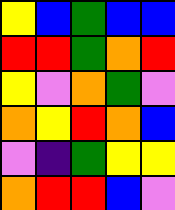[["yellow", "blue", "green", "blue", "blue"], ["red", "red", "green", "orange", "red"], ["yellow", "violet", "orange", "green", "violet"], ["orange", "yellow", "red", "orange", "blue"], ["violet", "indigo", "green", "yellow", "yellow"], ["orange", "red", "red", "blue", "violet"]]